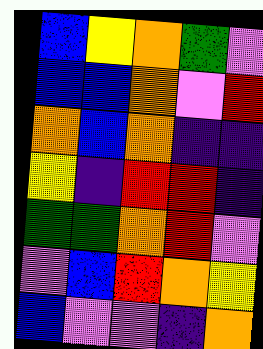[["blue", "yellow", "orange", "green", "violet"], ["blue", "blue", "orange", "violet", "red"], ["orange", "blue", "orange", "indigo", "indigo"], ["yellow", "indigo", "red", "red", "indigo"], ["green", "green", "orange", "red", "violet"], ["violet", "blue", "red", "orange", "yellow"], ["blue", "violet", "violet", "indigo", "orange"]]